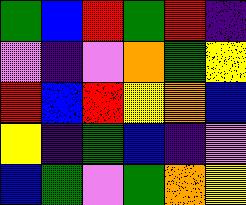[["green", "blue", "red", "green", "red", "indigo"], ["violet", "indigo", "violet", "orange", "green", "yellow"], ["red", "blue", "red", "yellow", "orange", "blue"], ["yellow", "indigo", "green", "blue", "indigo", "violet"], ["blue", "green", "violet", "green", "orange", "yellow"]]